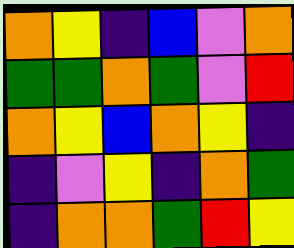[["orange", "yellow", "indigo", "blue", "violet", "orange"], ["green", "green", "orange", "green", "violet", "red"], ["orange", "yellow", "blue", "orange", "yellow", "indigo"], ["indigo", "violet", "yellow", "indigo", "orange", "green"], ["indigo", "orange", "orange", "green", "red", "yellow"]]